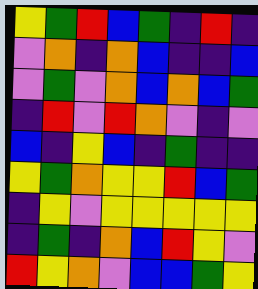[["yellow", "green", "red", "blue", "green", "indigo", "red", "indigo"], ["violet", "orange", "indigo", "orange", "blue", "indigo", "indigo", "blue"], ["violet", "green", "violet", "orange", "blue", "orange", "blue", "green"], ["indigo", "red", "violet", "red", "orange", "violet", "indigo", "violet"], ["blue", "indigo", "yellow", "blue", "indigo", "green", "indigo", "indigo"], ["yellow", "green", "orange", "yellow", "yellow", "red", "blue", "green"], ["indigo", "yellow", "violet", "yellow", "yellow", "yellow", "yellow", "yellow"], ["indigo", "green", "indigo", "orange", "blue", "red", "yellow", "violet"], ["red", "yellow", "orange", "violet", "blue", "blue", "green", "yellow"]]